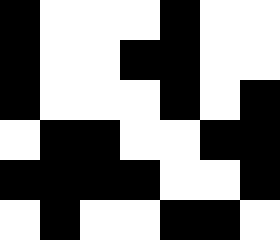[["black", "white", "white", "white", "black", "white", "white"], ["black", "white", "white", "black", "black", "white", "white"], ["black", "white", "white", "white", "black", "white", "black"], ["white", "black", "black", "white", "white", "black", "black"], ["black", "black", "black", "black", "white", "white", "black"], ["white", "black", "white", "white", "black", "black", "white"]]